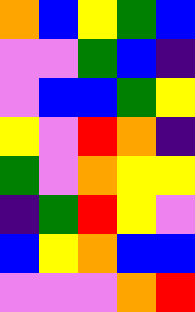[["orange", "blue", "yellow", "green", "blue"], ["violet", "violet", "green", "blue", "indigo"], ["violet", "blue", "blue", "green", "yellow"], ["yellow", "violet", "red", "orange", "indigo"], ["green", "violet", "orange", "yellow", "yellow"], ["indigo", "green", "red", "yellow", "violet"], ["blue", "yellow", "orange", "blue", "blue"], ["violet", "violet", "violet", "orange", "red"]]